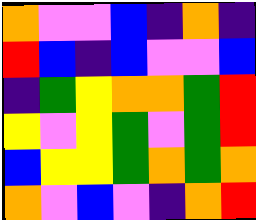[["orange", "violet", "violet", "blue", "indigo", "orange", "indigo"], ["red", "blue", "indigo", "blue", "violet", "violet", "blue"], ["indigo", "green", "yellow", "orange", "orange", "green", "red"], ["yellow", "violet", "yellow", "green", "violet", "green", "red"], ["blue", "yellow", "yellow", "green", "orange", "green", "orange"], ["orange", "violet", "blue", "violet", "indigo", "orange", "red"]]